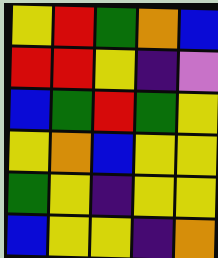[["yellow", "red", "green", "orange", "blue"], ["red", "red", "yellow", "indigo", "violet"], ["blue", "green", "red", "green", "yellow"], ["yellow", "orange", "blue", "yellow", "yellow"], ["green", "yellow", "indigo", "yellow", "yellow"], ["blue", "yellow", "yellow", "indigo", "orange"]]